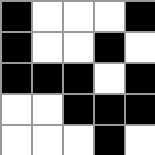[["black", "white", "white", "white", "black"], ["black", "white", "white", "black", "white"], ["black", "black", "black", "white", "black"], ["white", "white", "black", "black", "black"], ["white", "white", "white", "black", "white"]]